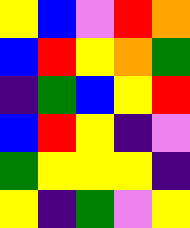[["yellow", "blue", "violet", "red", "orange"], ["blue", "red", "yellow", "orange", "green"], ["indigo", "green", "blue", "yellow", "red"], ["blue", "red", "yellow", "indigo", "violet"], ["green", "yellow", "yellow", "yellow", "indigo"], ["yellow", "indigo", "green", "violet", "yellow"]]